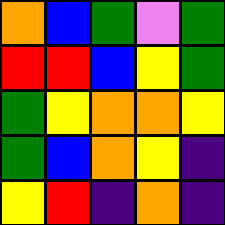[["orange", "blue", "green", "violet", "green"], ["red", "red", "blue", "yellow", "green"], ["green", "yellow", "orange", "orange", "yellow"], ["green", "blue", "orange", "yellow", "indigo"], ["yellow", "red", "indigo", "orange", "indigo"]]